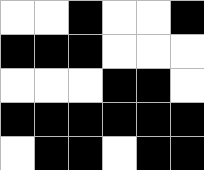[["white", "white", "black", "white", "white", "black"], ["black", "black", "black", "white", "white", "white"], ["white", "white", "white", "black", "black", "white"], ["black", "black", "black", "black", "black", "black"], ["white", "black", "black", "white", "black", "black"]]